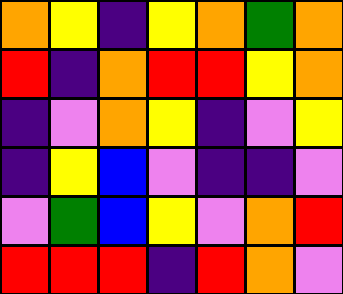[["orange", "yellow", "indigo", "yellow", "orange", "green", "orange"], ["red", "indigo", "orange", "red", "red", "yellow", "orange"], ["indigo", "violet", "orange", "yellow", "indigo", "violet", "yellow"], ["indigo", "yellow", "blue", "violet", "indigo", "indigo", "violet"], ["violet", "green", "blue", "yellow", "violet", "orange", "red"], ["red", "red", "red", "indigo", "red", "orange", "violet"]]